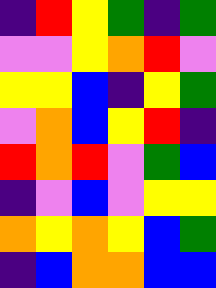[["indigo", "red", "yellow", "green", "indigo", "green"], ["violet", "violet", "yellow", "orange", "red", "violet"], ["yellow", "yellow", "blue", "indigo", "yellow", "green"], ["violet", "orange", "blue", "yellow", "red", "indigo"], ["red", "orange", "red", "violet", "green", "blue"], ["indigo", "violet", "blue", "violet", "yellow", "yellow"], ["orange", "yellow", "orange", "yellow", "blue", "green"], ["indigo", "blue", "orange", "orange", "blue", "blue"]]